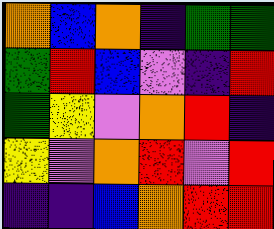[["orange", "blue", "orange", "indigo", "green", "green"], ["green", "red", "blue", "violet", "indigo", "red"], ["green", "yellow", "violet", "orange", "red", "indigo"], ["yellow", "violet", "orange", "red", "violet", "red"], ["indigo", "indigo", "blue", "orange", "red", "red"]]